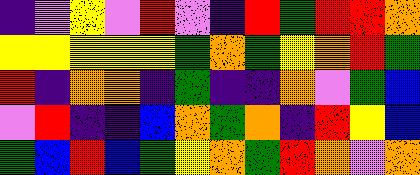[["indigo", "violet", "yellow", "violet", "red", "violet", "indigo", "red", "green", "red", "red", "orange"], ["yellow", "yellow", "yellow", "yellow", "yellow", "green", "orange", "green", "yellow", "orange", "red", "green"], ["red", "indigo", "orange", "orange", "indigo", "green", "indigo", "indigo", "orange", "violet", "green", "blue"], ["violet", "red", "indigo", "indigo", "blue", "orange", "green", "orange", "indigo", "red", "yellow", "blue"], ["green", "blue", "red", "blue", "green", "yellow", "orange", "green", "red", "orange", "violet", "orange"]]